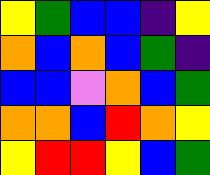[["yellow", "green", "blue", "blue", "indigo", "yellow"], ["orange", "blue", "orange", "blue", "green", "indigo"], ["blue", "blue", "violet", "orange", "blue", "green"], ["orange", "orange", "blue", "red", "orange", "yellow"], ["yellow", "red", "red", "yellow", "blue", "green"]]